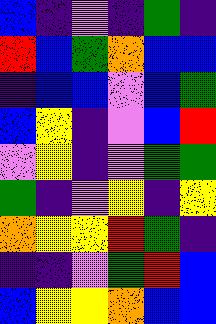[["blue", "indigo", "violet", "indigo", "green", "indigo"], ["red", "blue", "green", "orange", "blue", "blue"], ["indigo", "blue", "blue", "violet", "blue", "green"], ["blue", "yellow", "indigo", "violet", "blue", "red"], ["violet", "yellow", "indigo", "violet", "green", "green"], ["green", "indigo", "violet", "yellow", "indigo", "yellow"], ["orange", "yellow", "yellow", "red", "green", "indigo"], ["indigo", "indigo", "violet", "green", "red", "blue"], ["blue", "yellow", "yellow", "orange", "blue", "blue"]]